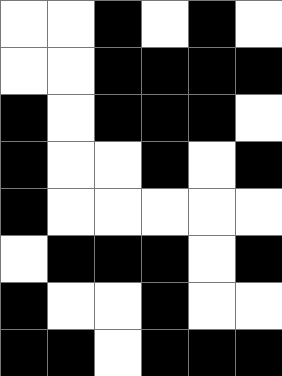[["white", "white", "black", "white", "black", "white"], ["white", "white", "black", "black", "black", "black"], ["black", "white", "black", "black", "black", "white"], ["black", "white", "white", "black", "white", "black"], ["black", "white", "white", "white", "white", "white"], ["white", "black", "black", "black", "white", "black"], ["black", "white", "white", "black", "white", "white"], ["black", "black", "white", "black", "black", "black"]]